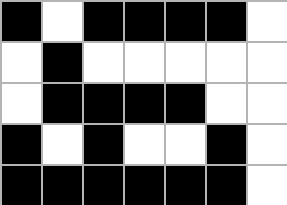[["black", "white", "black", "black", "black", "black", "white"], ["white", "black", "white", "white", "white", "white", "white"], ["white", "black", "black", "black", "black", "white", "white"], ["black", "white", "black", "white", "white", "black", "white"], ["black", "black", "black", "black", "black", "black", "white"]]